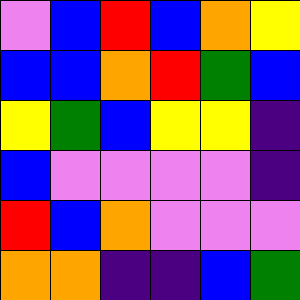[["violet", "blue", "red", "blue", "orange", "yellow"], ["blue", "blue", "orange", "red", "green", "blue"], ["yellow", "green", "blue", "yellow", "yellow", "indigo"], ["blue", "violet", "violet", "violet", "violet", "indigo"], ["red", "blue", "orange", "violet", "violet", "violet"], ["orange", "orange", "indigo", "indigo", "blue", "green"]]